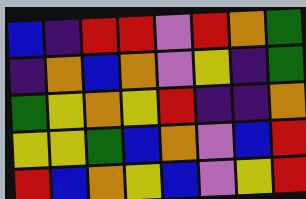[["blue", "indigo", "red", "red", "violet", "red", "orange", "green"], ["indigo", "orange", "blue", "orange", "violet", "yellow", "indigo", "green"], ["green", "yellow", "orange", "yellow", "red", "indigo", "indigo", "orange"], ["yellow", "yellow", "green", "blue", "orange", "violet", "blue", "red"], ["red", "blue", "orange", "yellow", "blue", "violet", "yellow", "red"]]